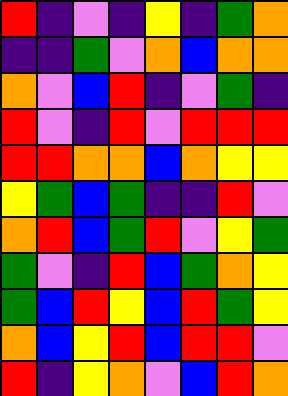[["red", "indigo", "violet", "indigo", "yellow", "indigo", "green", "orange"], ["indigo", "indigo", "green", "violet", "orange", "blue", "orange", "orange"], ["orange", "violet", "blue", "red", "indigo", "violet", "green", "indigo"], ["red", "violet", "indigo", "red", "violet", "red", "red", "red"], ["red", "red", "orange", "orange", "blue", "orange", "yellow", "yellow"], ["yellow", "green", "blue", "green", "indigo", "indigo", "red", "violet"], ["orange", "red", "blue", "green", "red", "violet", "yellow", "green"], ["green", "violet", "indigo", "red", "blue", "green", "orange", "yellow"], ["green", "blue", "red", "yellow", "blue", "red", "green", "yellow"], ["orange", "blue", "yellow", "red", "blue", "red", "red", "violet"], ["red", "indigo", "yellow", "orange", "violet", "blue", "red", "orange"]]